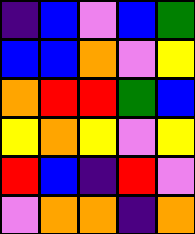[["indigo", "blue", "violet", "blue", "green"], ["blue", "blue", "orange", "violet", "yellow"], ["orange", "red", "red", "green", "blue"], ["yellow", "orange", "yellow", "violet", "yellow"], ["red", "blue", "indigo", "red", "violet"], ["violet", "orange", "orange", "indigo", "orange"]]